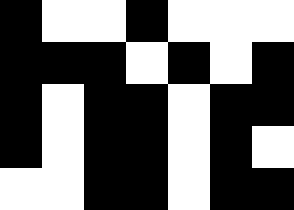[["black", "white", "white", "black", "white", "white", "white"], ["black", "black", "black", "white", "black", "white", "black"], ["black", "white", "black", "black", "white", "black", "black"], ["black", "white", "black", "black", "white", "black", "white"], ["white", "white", "black", "black", "white", "black", "black"]]